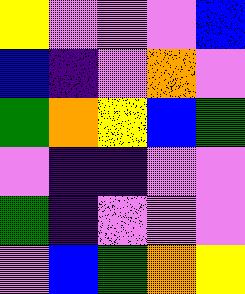[["yellow", "violet", "violet", "violet", "blue"], ["blue", "indigo", "violet", "orange", "violet"], ["green", "orange", "yellow", "blue", "green"], ["violet", "indigo", "indigo", "violet", "violet"], ["green", "indigo", "violet", "violet", "violet"], ["violet", "blue", "green", "orange", "yellow"]]